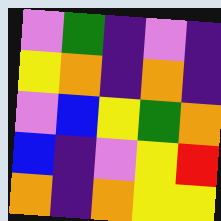[["violet", "green", "indigo", "violet", "indigo"], ["yellow", "orange", "indigo", "orange", "indigo"], ["violet", "blue", "yellow", "green", "orange"], ["blue", "indigo", "violet", "yellow", "red"], ["orange", "indigo", "orange", "yellow", "yellow"]]